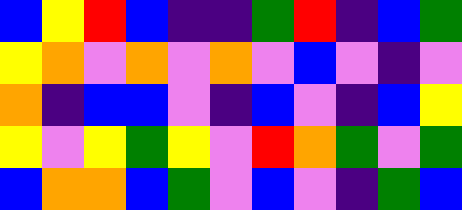[["blue", "yellow", "red", "blue", "indigo", "indigo", "green", "red", "indigo", "blue", "green"], ["yellow", "orange", "violet", "orange", "violet", "orange", "violet", "blue", "violet", "indigo", "violet"], ["orange", "indigo", "blue", "blue", "violet", "indigo", "blue", "violet", "indigo", "blue", "yellow"], ["yellow", "violet", "yellow", "green", "yellow", "violet", "red", "orange", "green", "violet", "green"], ["blue", "orange", "orange", "blue", "green", "violet", "blue", "violet", "indigo", "green", "blue"]]